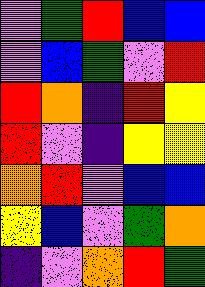[["violet", "green", "red", "blue", "blue"], ["violet", "blue", "green", "violet", "red"], ["red", "orange", "indigo", "red", "yellow"], ["red", "violet", "indigo", "yellow", "yellow"], ["orange", "red", "violet", "blue", "blue"], ["yellow", "blue", "violet", "green", "orange"], ["indigo", "violet", "orange", "red", "green"]]